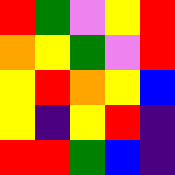[["red", "green", "violet", "yellow", "red"], ["orange", "yellow", "green", "violet", "red"], ["yellow", "red", "orange", "yellow", "blue"], ["yellow", "indigo", "yellow", "red", "indigo"], ["red", "red", "green", "blue", "indigo"]]